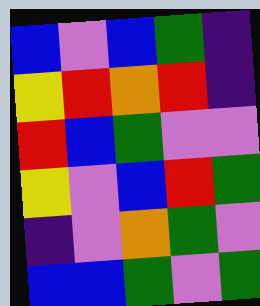[["blue", "violet", "blue", "green", "indigo"], ["yellow", "red", "orange", "red", "indigo"], ["red", "blue", "green", "violet", "violet"], ["yellow", "violet", "blue", "red", "green"], ["indigo", "violet", "orange", "green", "violet"], ["blue", "blue", "green", "violet", "green"]]